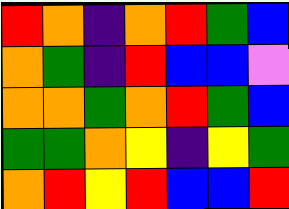[["red", "orange", "indigo", "orange", "red", "green", "blue"], ["orange", "green", "indigo", "red", "blue", "blue", "violet"], ["orange", "orange", "green", "orange", "red", "green", "blue"], ["green", "green", "orange", "yellow", "indigo", "yellow", "green"], ["orange", "red", "yellow", "red", "blue", "blue", "red"]]